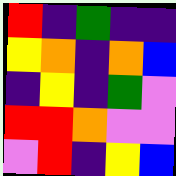[["red", "indigo", "green", "indigo", "indigo"], ["yellow", "orange", "indigo", "orange", "blue"], ["indigo", "yellow", "indigo", "green", "violet"], ["red", "red", "orange", "violet", "violet"], ["violet", "red", "indigo", "yellow", "blue"]]